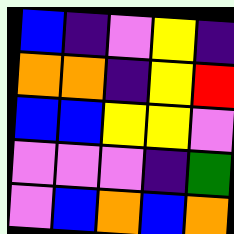[["blue", "indigo", "violet", "yellow", "indigo"], ["orange", "orange", "indigo", "yellow", "red"], ["blue", "blue", "yellow", "yellow", "violet"], ["violet", "violet", "violet", "indigo", "green"], ["violet", "blue", "orange", "blue", "orange"]]